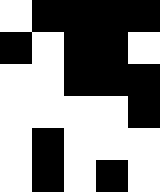[["white", "black", "black", "black", "black"], ["black", "white", "black", "black", "white"], ["white", "white", "black", "black", "black"], ["white", "white", "white", "white", "black"], ["white", "black", "white", "white", "white"], ["white", "black", "white", "black", "white"]]